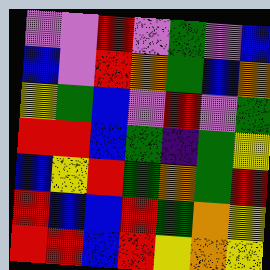[["violet", "violet", "red", "violet", "green", "violet", "blue"], ["blue", "violet", "red", "orange", "green", "blue", "orange"], ["yellow", "green", "blue", "violet", "red", "violet", "green"], ["red", "red", "blue", "green", "indigo", "green", "yellow"], ["blue", "yellow", "red", "green", "orange", "green", "red"], ["red", "blue", "blue", "red", "green", "orange", "yellow"], ["red", "red", "blue", "red", "yellow", "orange", "yellow"]]